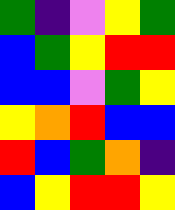[["green", "indigo", "violet", "yellow", "green"], ["blue", "green", "yellow", "red", "red"], ["blue", "blue", "violet", "green", "yellow"], ["yellow", "orange", "red", "blue", "blue"], ["red", "blue", "green", "orange", "indigo"], ["blue", "yellow", "red", "red", "yellow"]]